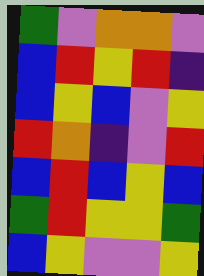[["green", "violet", "orange", "orange", "violet"], ["blue", "red", "yellow", "red", "indigo"], ["blue", "yellow", "blue", "violet", "yellow"], ["red", "orange", "indigo", "violet", "red"], ["blue", "red", "blue", "yellow", "blue"], ["green", "red", "yellow", "yellow", "green"], ["blue", "yellow", "violet", "violet", "yellow"]]